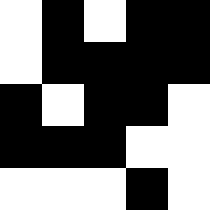[["white", "black", "white", "black", "black"], ["white", "black", "black", "black", "black"], ["black", "white", "black", "black", "white"], ["black", "black", "black", "white", "white"], ["white", "white", "white", "black", "white"]]